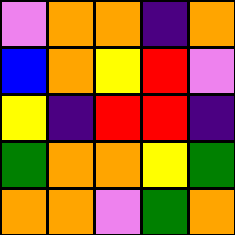[["violet", "orange", "orange", "indigo", "orange"], ["blue", "orange", "yellow", "red", "violet"], ["yellow", "indigo", "red", "red", "indigo"], ["green", "orange", "orange", "yellow", "green"], ["orange", "orange", "violet", "green", "orange"]]